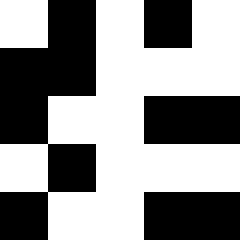[["white", "black", "white", "black", "white"], ["black", "black", "white", "white", "white"], ["black", "white", "white", "black", "black"], ["white", "black", "white", "white", "white"], ["black", "white", "white", "black", "black"]]